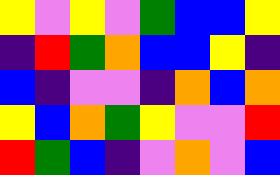[["yellow", "violet", "yellow", "violet", "green", "blue", "blue", "yellow"], ["indigo", "red", "green", "orange", "blue", "blue", "yellow", "indigo"], ["blue", "indigo", "violet", "violet", "indigo", "orange", "blue", "orange"], ["yellow", "blue", "orange", "green", "yellow", "violet", "violet", "red"], ["red", "green", "blue", "indigo", "violet", "orange", "violet", "blue"]]